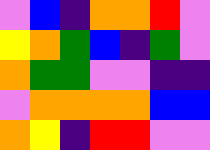[["violet", "blue", "indigo", "orange", "orange", "red", "violet"], ["yellow", "orange", "green", "blue", "indigo", "green", "violet"], ["orange", "green", "green", "violet", "violet", "indigo", "indigo"], ["violet", "orange", "orange", "orange", "orange", "blue", "blue"], ["orange", "yellow", "indigo", "red", "red", "violet", "violet"]]